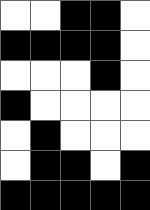[["white", "white", "black", "black", "white"], ["black", "black", "black", "black", "white"], ["white", "white", "white", "black", "white"], ["black", "white", "white", "white", "white"], ["white", "black", "white", "white", "white"], ["white", "black", "black", "white", "black"], ["black", "black", "black", "black", "black"]]